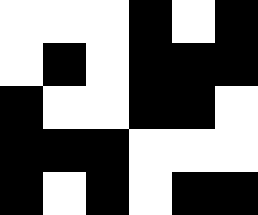[["white", "white", "white", "black", "white", "black"], ["white", "black", "white", "black", "black", "black"], ["black", "white", "white", "black", "black", "white"], ["black", "black", "black", "white", "white", "white"], ["black", "white", "black", "white", "black", "black"]]